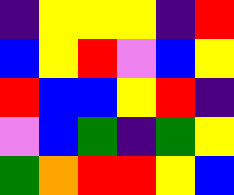[["indigo", "yellow", "yellow", "yellow", "indigo", "red"], ["blue", "yellow", "red", "violet", "blue", "yellow"], ["red", "blue", "blue", "yellow", "red", "indigo"], ["violet", "blue", "green", "indigo", "green", "yellow"], ["green", "orange", "red", "red", "yellow", "blue"]]